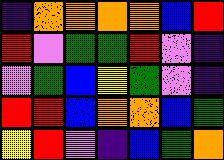[["indigo", "orange", "orange", "orange", "orange", "blue", "red"], ["red", "violet", "green", "green", "red", "violet", "indigo"], ["violet", "green", "blue", "yellow", "green", "violet", "indigo"], ["red", "red", "blue", "orange", "orange", "blue", "green"], ["yellow", "red", "violet", "indigo", "blue", "green", "orange"]]